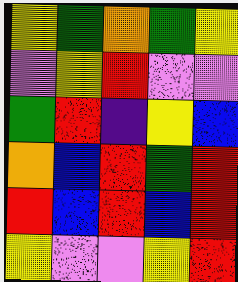[["yellow", "green", "orange", "green", "yellow"], ["violet", "yellow", "red", "violet", "violet"], ["green", "red", "indigo", "yellow", "blue"], ["orange", "blue", "red", "green", "red"], ["red", "blue", "red", "blue", "red"], ["yellow", "violet", "violet", "yellow", "red"]]